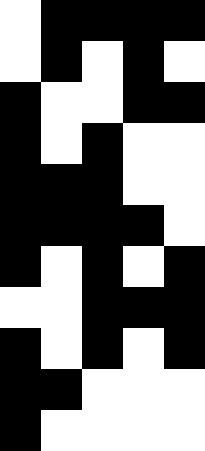[["white", "black", "black", "black", "black"], ["white", "black", "white", "black", "white"], ["black", "white", "white", "black", "black"], ["black", "white", "black", "white", "white"], ["black", "black", "black", "white", "white"], ["black", "black", "black", "black", "white"], ["black", "white", "black", "white", "black"], ["white", "white", "black", "black", "black"], ["black", "white", "black", "white", "black"], ["black", "black", "white", "white", "white"], ["black", "white", "white", "white", "white"]]